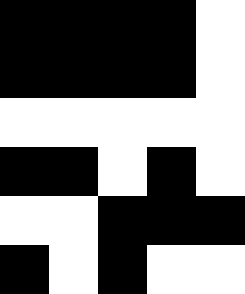[["black", "black", "black", "black", "white"], ["black", "black", "black", "black", "white"], ["white", "white", "white", "white", "white"], ["black", "black", "white", "black", "white"], ["white", "white", "black", "black", "black"], ["black", "white", "black", "white", "white"]]